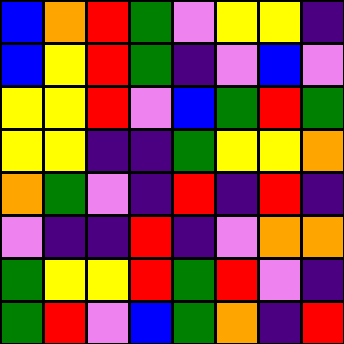[["blue", "orange", "red", "green", "violet", "yellow", "yellow", "indigo"], ["blue", "yellow", "red", "green", "indigo", "violet", "blue", "violet"], ["yellow", "yellow", "red", "violet", "blue", "green", "red", "green"], ["yellow", "yellow", "indigo", "indigo", "green", "yellow", "yellow", "orange"], ["orange", "green", "violet", "indigo", "red", "indigo", "red", "indigo"], ["violet", "indigo", "indigo", "red", "indigo", "violet", "orange", "orange"], ["green", "yellow", "yellow", "red", "green", "red", "violet", "indigo"], ["green", "red", "violet", "blue", "green", "orange", "indigo", "red"]]